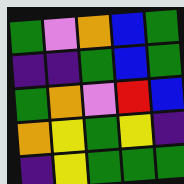[["green", "violet", "orange", "blue", "green"], ["indigo", "indigo", "green", "blue", "green"], ["green", "orange", "violet", "red", "blue"], ["orange", "yellow", "green", "yellow", "indigo"], ["indigo", "yellow", "green", "green", "green"]]